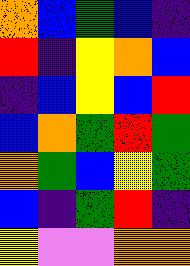[["orange", "blue", "green", "blue", "indigo"], ["red", "indigo", "yellow", "orange", "blue"], ["indigo", "blue", "yellow", "blue", "red"], ["blue", "orange", "green", "red", "green"], ["orange", "green", "blue", "yellow", "green"], ["blue", "indigo", "green", "red", "indigo"], ["yellow", "violet", "violet", "orange", "orange"]]